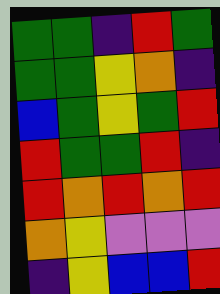[["green", "green", "indigo", "red", "green"], ["green", "green", "yellow", "orange", "indigo"], ["blue", "green", "yellow", "green", "red"], ["red", "green", "green", "red", "indigo"], ["red", "orange", "red", "orange", "red"], ["orange", "yellow", "violet", "violet", "violet"], ["indigo", "yellow", "blue", "blue", "red"]]